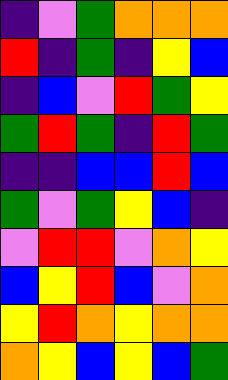[["indigo", "violet", "green", "orange", "orange", "orange"], ["red", "indigo", "green", "indigo", "yellow", "blue"], ["indigo", "blue", "violet", "red", "green", "yellow"], ["green", "red", "green", "indigo", "red", "green"], ["indigo", "indigo", "blue", "blue", "red", "blue"], ["green", "violet", "green", "yellow", "blue", "indigo"], ["violet", "red", "red", "violet", "orange", "yellow"], ["blue", "yellow", "red", "blue", "violet", "orange"], ["yellow", "red", "orange", "yellow", "orange", "orange"], ["orange", "yellow", "blue", "yellow", "blue", "green"]]